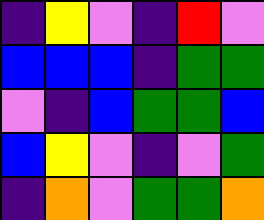[["indigo", "yellow", "violet", "indigo", "red", "violet"], ["blue", "blue", "blue", "indigo", "green", "green"], ["violet", "indigo", "blue", "green", "green", "blue"], ["blue", "yellow", "violet", "indigo", "violet", "green"], ["indigo", "orange", "violet", "green", "green", "orange"]]